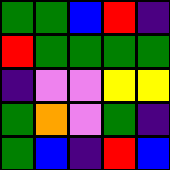[["green", "green", "blue", "red", "indigo"], ["red", "green", "green", "green", "green"], ["indigo", "violet", "violet", "yellow", "yellow"], ["green", "orange", "violet", "green", "indigo"], ["green", "blue", "indigo", "red", "blue"]]